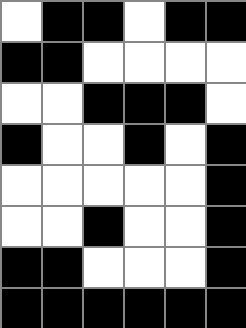[["white", "black", "black", "white", "black", "black"], ["black", "black", "white", "white", "white", "white"], ["white", "white", "black", "black", "black", "white"], ["black", "white", "white", "black", "white", "black"], ["white", "white", "white", "white", "white", "black"], ["white", "white", "black", "white", "white", "black"], ["black", "black", "white", "white", "white", "black"], ["black", "black", "black", "black", "black", "black"]]